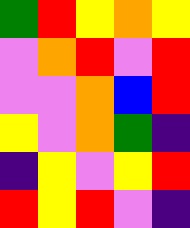[["green", "red", "yellow", "orange", "yellow"], ["violet", "orange", "red", "violet", "red"], ["violet", "violet", "orange", "blue", "red"], ["yellow", "violet", "orange", "green", "indigo"], ["indigo", "yellow", "violet", "yellow", "red"], ["red", "yellow", "red", "violet", "indigo"]]